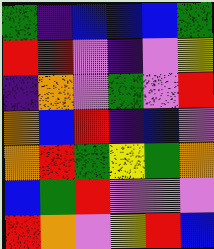[["green", "indigo", "blue", "blue", "blue", "green"], ["red", "red", "violet", "indigo", "violet", "yellow"], ["indigo", "orange", "violet", "green", "violet", "red"], ["orange", "blue", "red", "indigo", "blue", "violet"], ["orange", "red", "green", "yellow", "green", "orange"], ["blue", "green", "red", "violet", "violet", "violet"], ["red", "orange", "violet", "yellow", "red", "blue"]]